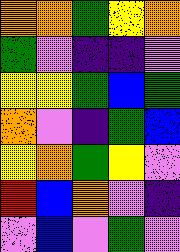[["orange", "orange", "green", "yellow", "orange"], ["green", "violet", "indigo", "indigo", "violet"], ["yellow", "yellow", "green", "blue", "green"], ["orange", "violet", "indigo", "green", "blue"], ["yellow", "orange", "green", "yellow", "violet"], ["red", "blue", "orange", "violet", "indigo"], ["violet", "blue", "violet", "green", "violet"]]